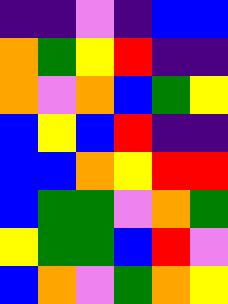[["indigo", "indigo", "violet", "indigo", "blue", "blue"], ["orange", "green", "yellow", "red", "indigo", "indigo"], ["orange", "violet", "orange", "blue", "green", "yellow"], ["blue", "yellow", "blue", "red", "indigo", "indigo"], ["blue", "blue", "orange", "yellow", "red", "red"], ["blue", "green", "green", "violet", "orange", "green"], ["yellow", "green", "green", "blue", "red", "violet"], ["blue", "orange", "violet", "green", "orange", "yellow"]]